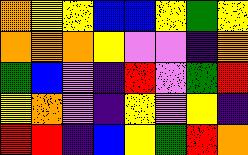[["orange", "yellow", "yellow", "blue", "blue", "yellow", "green", "yellow"], ["orange", "orange", "orange", "yellow", "violet", "violet", "indigo", "orange"], ["green", "blue", "violet", "indigo", "red", "violet", "green", "red"], ["yellow", "orange", "violet", "indigo", "yellow", "violet", "yellow", "indigo"], ["red", "red", "indigo", "blue", "yellow", "green", "red", "orange"]]